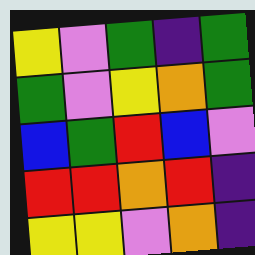[["yellow", "violet", "green", "indigo", "green"], ["green", "violet", "yellow", "orange", "green"], ["blue", "green", "red", "blue", "violet"], ["red", "red", "orange", "red", "indigo"], ["yellow", "yellow", "violet", "orange", "indigo"]]